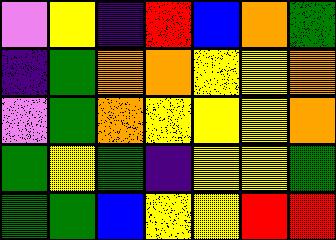[["violet", "yellow", "indigo", "red", "blue", "orange", "green"], ["indigo", "green", "orange", "orange", "yellow", "yellow", "orange"], ["violet", "green", "orange", "yellow", "yellow", "yellow", "orange"], ["green", "yellow", "green", "indigo", "yellow", "yellow", "green"], ["green", "green", "blue", "yellow", "yellow", "red", "red"]]